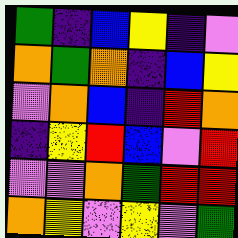[["green", "indigo", "blue", "yellow", "indigo", "violet"], ["orange", "green", "orange", "indigo", "blue", "yellow"], ["violet", "orange", "blue", "indigo", "red", "orange"], ["indigo", "yellow", "red", "blue", "violet", "red"], ["violet", "violet", "orange", "green", "red", "red"], ["orange", "yellow", "violet", "yellow", "violet", "green"]]